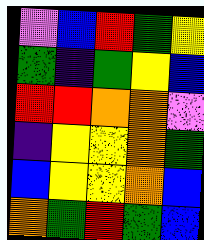[["violet", "blue", "red", "green", "yellow"], ["green", "indigo", "green", "yellow", "blue"], ["red", "red", "orange", "orange", "violet"], ["indigo", "yellow", "yellow", "orange", "green"], ["blue", "yellow", "yellow", "orange", "blue"], ["orange", "green", "red", "green", "blue"]]